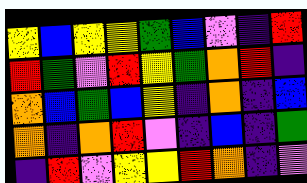[["yellow", "blue", "yellow", "yellow", "green", "blue", "violet", "indigo", "red"], ["red", "green", "violet", "red", "yellow", "green", "orange", "red", "indigo"], ["orange", "blue", "green", "blue", "yellow", "indigo", "orange", "indigo", "blue"], ["orange", "indigo", "orange", "red", "violet", "indigo", "blue", "indigo", "green"], ["indigo", "red", "violet", "yellow", "yellow", "red", "orange", "indigo", "violet"]]